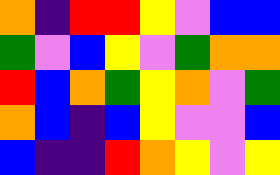[["orange", "indigo", "red", "red", "yellow", "violet", "blue", "blue"], ["green", "violet", "blue", "yellow", "violet", "green", "orange", "orange"], ["red", "blue", "orange", "green", "yellow", "orange", "violet", "green"], ["orange", "blue", "indigo", "blue", "yellow", "violet", "violet", "blue"], ["blue", "indigo", "indigo", "red", "orange", "yellow", "violet", "yellow"]]